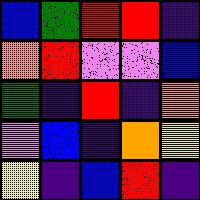[["blue", "green", "red", "red", "indigo"], ["orange", "red", "violet", "violet", "blue"], ["green", "indigo", "red", "indigo", "orange"], ["violet", "blue", "indigo", "orange", "yellow"], ["yellow", "indigo", "blue", "red", "indigo"]]